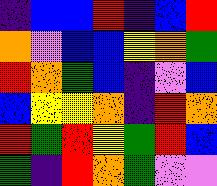[["indigo", "blue", "blue", "red", "indigo", "blue", "red"], ["orange", "violet", "blue", "blue", "yellow", "orange", "green"], ["red", "orange", "green", "blue", "indigo", "violet", "blue"], ["blue", "yellow", "yellow", "orange", "indigo", "red", "orange"], ["red", "green", "red", "yellow", "green", "red", "blue"], ["green", "indigo", "red", "orange", "green", "violet", "violet"]]